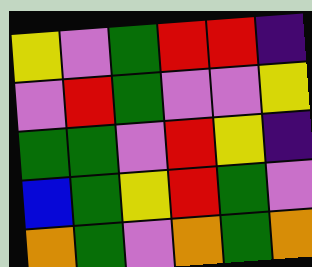[["yellow", "violet", "green", "red", "red", "indigo"], ["violet", "red", "green", "violet", "violet", "yellow"], ["green", "green", "violet", "red", "yellow", "indigo"], ["blue", "green", "yellow", "red", "green", "violet"], ["orange", "green", "violet", "orange", "green", "orange"]]